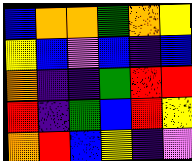[["blue", "orange", "orange", "green", "orange", "yellow"], ["yellow", "blue", "violet", "blue", "indigo", "blue"], ["orange", "indigo", "indigo", "green", "red", "red"], ["red", "indigo", "green", "blue", "red", "yellow"], ["orange", "red", "blue", "yellow", "indigo", "violet"]]